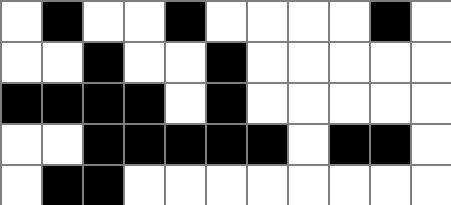[["white", "black", "white", "white", "black", "white", "white", "white", "white", "black", "white"], ["white", "white", "black", "white", "white", "black", "white", "white", "white", "white", "white"], ["black", "black", "black", "black", "white", "black", "white", "white", "white", "white", "white"], ["white", "white", "black", "black", "black", "black", "black", "white", "black", "black", "white"], ["white", "black", "black", "white", "white", "white", "white", "white", "white", "white", "white"]]